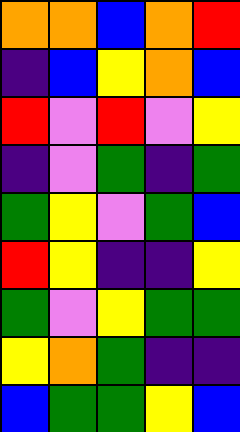[["orange", "orange", "blue", "orange", "red"], ["indigo", "blue", "yellow", "orange", "blue"], ["red", "violet", "red", "violet", "yellow"], ["indigo", "violet", "green", "indigo", "green"], ["green", "yellow", "violet", "green", "blue"], ["red", "yellow", "indigo", "indigo", "yellow"], ["green", "violet", "yellow", "green", "green"], ["yellow", "orange", "green", "indigo", "indigo"], ["blue", "green", "green", "yellow", "blue"]]